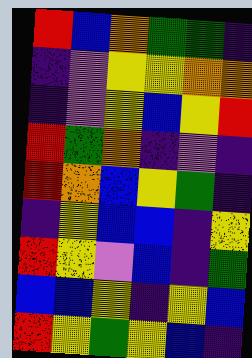[["red", "blue", "orange", "green", "green", "indigo"], ["indigo", "violet", "yellow", "yellow", "orange", "orange"], ["indigo", "violet", "yellow", "blue", "yellow", "red"], ["red", "green", "orange", "indigo", "violet", "indigo"], ["red", "orange", "blue", "yellow", "green", "indigo"], ["indigo", "yellow", "blue", "blue", "indigo", "yellow"], ["red", "yellow", "violet", "blue", "indigo", "green"], ["blue", "blue", "yellow", "indigo", "yellow", "blue"], ["red", "yellow", "green", "yellow", "blue", "indigo"]]